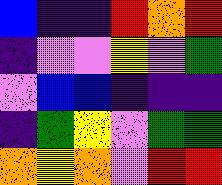[["blue", "indigo", "indigo", "red", "orange", "red"], ["indigo", "violet", "violet", "yellow", "violet", "green"], ["violet", "blue", "blue", "indigo", "indigo", "indigo"], ["indigo", "green", "yellow", "violet", "green", "green"], ["orange", "yellow", "orange", "violet", "red", "red"]]